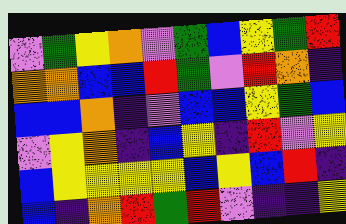[["violet", "green", "yellow", "orange", "violet", "green", "blue", "yellow", "green", "red"], ["orange", "orange", "blue", "blue", "red", "green", "violet", "red", "orange", "indigo"], ["blue", "blue", "orange", "indigo", "violet", "blue", "blue", "yellow", "green", "blue"], ["violet", "yellow", "orange", "indigo", "blue", "yellow", "indigo", "red", "violet", "yellow"], ["blue", "yellow", "yellow", "yellow", "yellow", "blue", "yellow", "blue", "red", "indigo"], ["blue", "indigo", "orange", "red", "green", "red", "violet", "indigo", "indigo", "yellow"]]